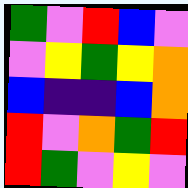[["green", "violet", "red", "blue", "violet"], ["violet", "yellow", "green", "yellow", "orange"], ["blue", "indigo", "indigo", "blue", "orange"], ["red", "violet", "orange", "green", "red"], ["red", "green", "violet", "yellow", "violet"]]